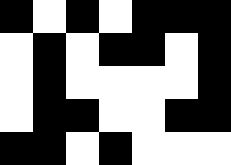[["black", "white", "black", "white", "black", "black", "black"], ["white", "black", "white", "black", "black", "white", "black"], ["white", "black", "white", "white", "white", "white", "black"], ["white", "black", "black", "white", "white", "black", "black"], ["black", "black", "white", "black", "white", "white", "white"]]